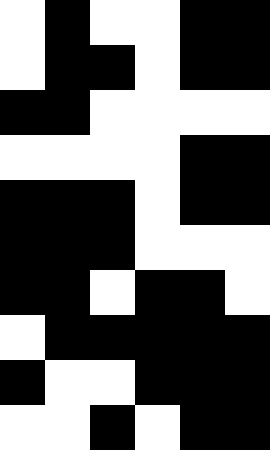[["white", "black", "white", "white", "black", "black"], ["white", "black", "black", "white", "black", "black"], ["black", "black", "white", "white", "white", "white"], ["white", "white", "white", "white", "black", "black"], ["black", "black", "black", "white", "black", "black"], ["black", "black", "black", "white", "white", "white"], ["black", "black", "white", "black", "black", "white"], ["white", "black", "black", "black", "black", "black"], ["black", "white", "white", "black", "black", "black"], ["white", "white", "black", "white", "black", "black"]]